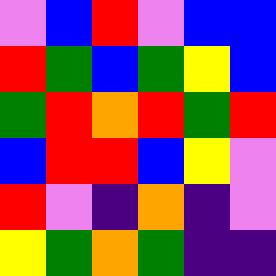[["violet", "blue", "red", "violet", "blue", "blue"], ["red", "green", "blue", "green", "yellow", "blue"], ["green", "red", "orange", "red", "green", "red"], ["blue", "red", "red", "blue", "yellow", "violet"], ["red", "violet", "indigo", "orange", "indigo", "violet"], ["yellow", "green", "orange", "green", "indigo", "indigo"]]